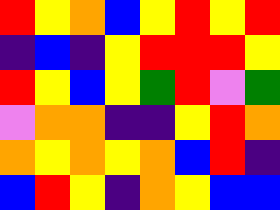[["red", "yellow", "orange", "blue", "yellow", "red", "yellow", "red"], ["indigo", "blue", "indigo", "yellow", "red", "red", "red", "yellow"], ["red", "yellow", "blue", "yellow", "green", "red", "violet", "green"], ["violet", "orange", "orange", "indigo", "indigo", "yellow", "red", "orange"], ["orange", "yellow", "orange", "yellow", "orange", "blue", "red", "indigo"], ["blue", "red", "yellow", "indigo", "orange", "yellow", "blue", "blue"]]